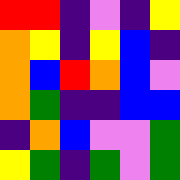[["red", "red", "indigo", "violet", "indigo", "yellow"], ["orange", "yellow", "indigo", "yellow", "blue", "indigo"], ["orange", "blue", "red", "orange", "blue", "violet"], ["orange", "green", "indigo", "indigo", "blue", "blue"], ["indigo", "orange", "blue", "violet", "violet", "green"], ["yellow", "green", "indigo", "green", "violet", "green"]]